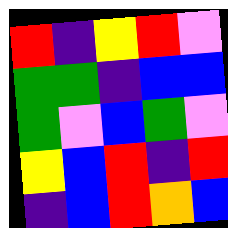[["red", "indigo", "yellow", "red", "violet"], ["green", "green", "indigo", "blue", "blue"], ["green", "violet", "blue", "green", "violet"], ["yellow", "blue", "red", "indigo", "red"], ["indigo", "blue", "red", "orange", "blue"]]